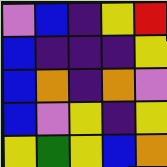[["violet", "blue", "indigo", "yellow", "red"], ["blue", "indigo", "indigo", "indigo", "yellow"], ["blue", "orange", "indigo", "orange", "violet"], ["blue", "violet", "yellow", "indigo", "yellow"], ["yellow", "green", "yellow", "blue", "orange"]]